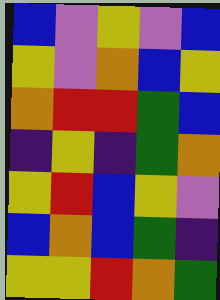[["blue", "violet", "yellow", "violet", "blue"], ["yellow", "violet", "orange", "blue", "yellow"], ["orange", "red", "red", "green", "blue"], ["indigo", "yellow", "indigo", "green", "orange"], ["yellow", "red", "blue", "yellow", "violet"], ["blue", "orange", "blue", "green", "indigo"], ["yellow", "yellow", "red", "orange", "green"]]